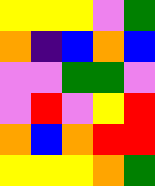[["yellow", "yellow", "yellow", "violet", "green"], ["orange", "indigo", "blue", "orange", "blue"], ["violet", "violet", "green", "green", "violet"], ["violet", "red", "violet", "yellow", "red"], ["orange", "blue", "orange", "red", "red"], ["yellow", "yellow", "yellow", "orange", "green"]]